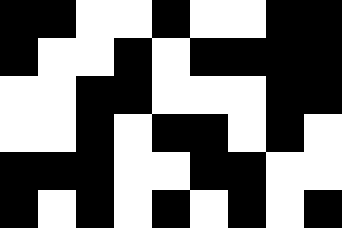[["black", "black", "white", "white", "black", "white", "white", "black", "black"], ["black", "white", "white", "black", "white", "black", "black", "black", "black"], ["white", "white", "black", "black", "white", "white", "white", "black", "black"], ["white", "white", "black", "white", "black", "black", "white", "black", "white"], ["black", "black", "black", "white", "white", "black", "black", "white", "white"], ["black", "white", "black", "white", "black", "white", "black", "white", "black"]]